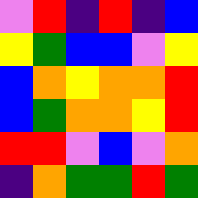[["violet", "red", "indigo", "red", "indigo", "blue"], ["yellow", "green", "blue", "blue", "violet", "yellow"], ["blue", "orange", "yellow", "orange", "orange", "red"], ["blue", "green", "orange", "orange", "yellow", "red"], ["red", "red", "violet", "blue", "violet", "orange"], ["indigo", "orange", "green", "green", "red", "green"]]